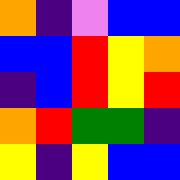[["orange", "indigo", "violet", "blue", "blue"], ["blue", "blue", "red", "yellow", "orange"], ["indigo", "blue", "red", "yellow", "red"], ["orange", "red", "green", "green", "indigo"], ["yellow", "indigo", "yellow", "blue", "blue"]]